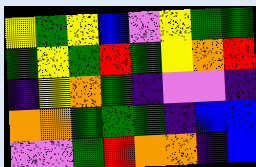[["yellow", "green", "yellow", "blue", "violet", "yellow", "green", "green"], ["green", "yellow", "green", "red", "green", "yellow", "orange", "red"], ["indigo", "yellow", "orange", "green", "indigo", "violet", "violet", "indigo"], ["orange", "orange", "green", "green", "green", "indigo", "blue", "blue"], ["violet", "violet", "green", "red", "orange", "orange", "indigo", "blue"]]